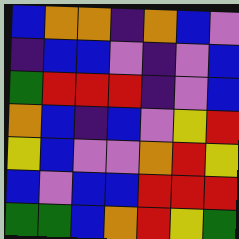[["blue", "orange", "orange", "indigo", "orange", "blue", "violet"], ["indigo", "blue", "blue", "violet", "indigo", "violet", "blue"], ["green", "red", "red", "red", "indigo", "violet", "blue"], ["orange", "blue", "indigo", "blue", "violet", "yellow", "red"], ["yellow", "blue", "violet", "violet", "orange", "red", "yellow"], ["blue", "violet", "blue", "blue", "red", "red", "red"], ["green", "green", "blue", "orange", "red", "yellow", "green"]]